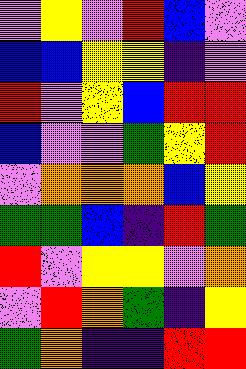[["violet", "yellow", "violet", "red", "blue", "violet"], ["blue", "blue", "yellow", "yellow", "indigo", "violet"], ["red", "violet", "yellow", "blue", "red", "red"], ["blue", "violet", "violet", "green", "yellow", "red"], ["violet", "orange", "orange", "orange", "blue", "yellow"], ["green", "green", "blue", "indigo", "red", "green"], ["red", "violet", "yellow", "yellow", "violet", "orange"], ["violet", "red", "orange", "green", "indigo", "yellow"], ["green", "orange", "indigo", "indigo", "red", "red"]]